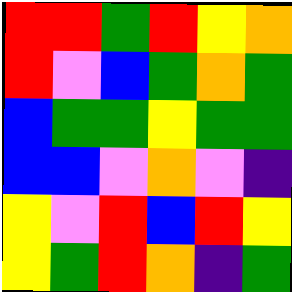[["red", "red", "green", "red", "yellow", "orange"], ["red", "violet", "blue", "green", "orange", "green"], ["blue", "green", "green", "yellow", "green", "green"], ["blue", "blue", "violet", "orange", "violet", "indigo"], ["yellow", "violet", "red", "blue", "red", "yellow"], ["yellow", "green", "red", "orange", "indigo", "green"]]